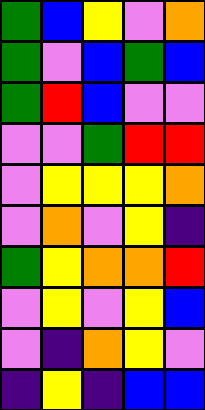[["green", "blue", "yellow", "violet", "orange"], ["green", "violet", "blue", "green", "blue"], ["green", "red", "blue", "violet", "violet"], ["violet", "violet", "green", "red", "red"], ["violet", "yellow", "yellow", "yellow", "orange"], ["violet", "orange", "violet", "yellow", "indigo"], ["green", "yellow", "orange", "orange", "red"], ["violet", "yellow", "violet", "yellow", "blue"], ["violet", "indigo", "orange", "yellow", "violet"], ["indigo", "yellow", "indigo", "blue", "blue"]]